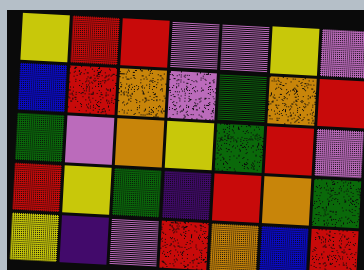[["yellow", "red", "red", "violet", "violet", "yellow", "violet"], ["blue", "red", "orange", "violet", "green", "orange", "red"], ["green", "violet", "orange", "yellow", "green", "red", "violet"], ["red", "yellow", "green", "indigo", "red", "orange", "green"], ["yellow", "indigo", "violet", "red", "orange", "blue", "red"]]